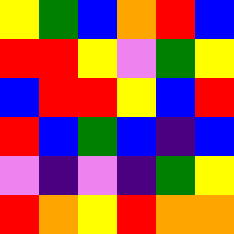[["yellow", "green", "blue", "orange", "red", "blue"], ["red", "red", "yellow", "violet", "green", "yellow"], ["blue", "red", "red", "yellow", "blue", "red"], ["red", "blue", "green", "blue", "indigo", "blue"], ["violet", "indigo", "violet", "indigo", "green", "yellow"], ["red", "orange", "yellow", "red", "orange", "orange"]]